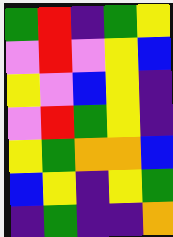[["green", "red", "indigo", "green", "yellow"], ["violet", "red", "violet", "yellow", "blue"], ["yellow", "violet", "blue", "yellow", "indigo"], ["violet", "red", "green", "yellow", "indigo"], ["yellow", "green", "orange", "orange", "blue"], ["blue", "yellow", "indigo", "yellow", "green"], ["indigo", "green", "indigo", "indigo", "orange"]]